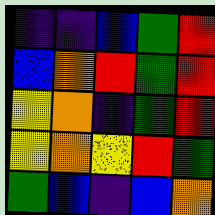[["indigo", "indigo", "blue", "green", "red"], ["blue", "orange", "red", "green", "red"], ["yellow", "orange", "indigo", "green", "red"], ["yellow", "orange", "yellow", "red", "green"], ["green", "blue", "indigo", "blue", "orange"]]